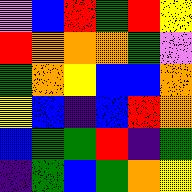[["violet", "blue", "red", "green", "red", "yellow"], ["red", "orange", "orange", "orange", "green", "violet"], ["green", "orange", "yellow", "blue", "blue", "orange"], ["yellow", "blue", "indigo", "blue", "red", "orange"], ["blue", "green", "green", "red", "indigo", "green"], ["indigo", "green", "blue", "green", "orange", "yellow"]]